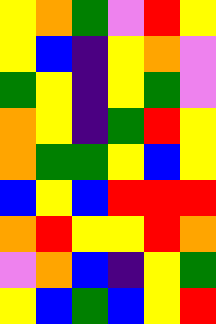[["yellow", "orange", "green", "violet", "red", "yellow"], ["yellow", "blue", "indigo", "yellow", "orange", "violet"], ["green", "yellow", "indigo", "yellow", "green", "violet"], ["orange", "yellow", "indigo", "green", "red", "yellow"], ["orange", "green", "green", "yellow", "blue", "yellow"], ["blue", "yellow", "blue", "red", "red", "red"], ["orange", "red", "yellow", "yellow", "red", "orange"], ["violet", "orange", "blue", "indigo", "yellow", "green"], ["yellow", "blue", "green", "blue", "yellow", "red"]]